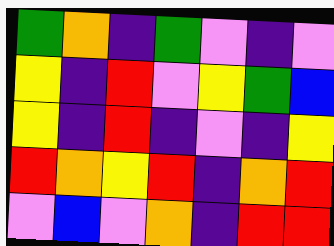[["green", "orange", "indigo", "green", "violet", "indigo", "violet"], ["yellow", "indigo", "red", "violet", "yellow", "green", "blue"], ["yellow", "indigo", "red", "indigo", "violet", "indigo", "yellow"], ["red", "orange", "yellow", "red", "indigo", "orange", "red"], ["violet", "blue", "violet", "orange", "indigo", "red", "red"]]